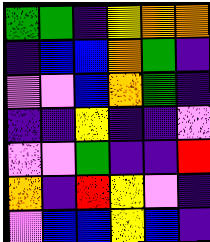[["green", "green", "indigo", "yellow", "orange", "orange"], ["indigo", "blue", "blue", "orange", "green", "indigo"], ["violet", "violet", "blue", "orange", "green", "indigo"], ["indigo", "indigo", "yellow", "indigo", "indigo", "violet"], ["violet", "violet", "green", "indigo", "indigo", "red"], ["orange", "indigo", "red", "yellow", "violet", "indigo"], ["violet", "blue", "blue", "yellow", "blue", "indigo"]]